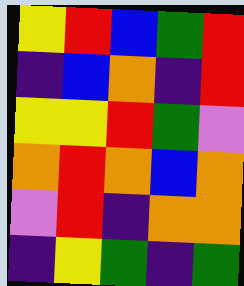[["yellow", "red", "blue", "green", "red"], ["indigo", "blue", "orange", "indigo", "red"], ["yellow", "yellow", "red", "green", "violet"], ["orange", "red", "orange", "blue", "orange"], ["violet", "red", "indigo", "orange", "orange"], ["indigo", "yellow", "green", "indigo", "green"]]